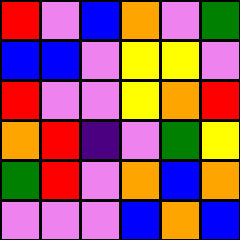[["red", "violet", "blue", "orange", "violet", "green"], ["blue", "blue", "violet", "yellow", "yellow", "violet"], ["red", "violet", "violet", "yellow", "orange", "red"], ["orange", "red", "indigo", "violet", "green", "yellow"], ["green", "red", "violet", "orange", "blue", "orange"], ["violet", "violet", "violet", "blue", "orange", "blue"]]